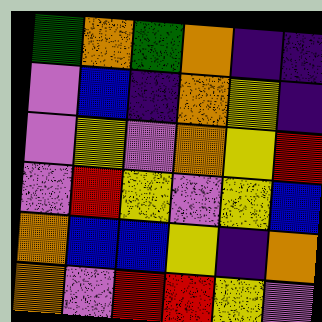[["green", "orange", "green", "orange", "indigo", "indigo"], ["violet", "blue", "indigo", "orange", "yellow", "indigo"], ["violet", "yellow", "violet", "orange", "yellow", "red"], ["violet", "red", "yellow", "violet", "yellow", "blue"], ["orange", "blue", "blue", "yellow", "indigo", "orange"], ["orange", "violet", "red", "red", "yellow", "violet"]]